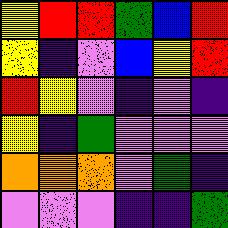[["yellow", "red", "red", "green", "blue", "red"], ["yellow", "indigo", "violet", "blue", "yellow", "red"], ["red", "yellow", "violet", "indigo", "violet", "indigo"], ["yellow", "indigo", "green", "violet", "violet", "violet"], ["orange", "orange", "orange", "violet", "green", "indigo"], ["violet", "violet", "violet", "indigo", "indigo", "green"]]